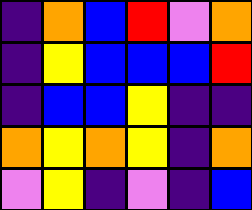[["indigo", "orange", "blue", "red", "violet", "orange"], ["indigo", "yellow", "blue", "blue", "blue", "red"], ["indigo", "blue", "blue", "yellow", "indigo", "indigo"], ["orange", "yellow", "orange", "yellow", "indigo", "orange"], ["violet", "yellow", "indigo", "violet", "indigo", "blue"]]